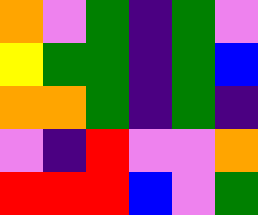[["orange", "violet", "green", "indigo", "green", "violet"], ["yellow", "green", "green", "indigo", "green", "blue"], ["orange", "orange", "green", "indigo", "green", "indigo"], ["violet", "indigo", "red", "violet", "violet", "orange"], ["red", "red", "red", "blue", "violet", "green"]]